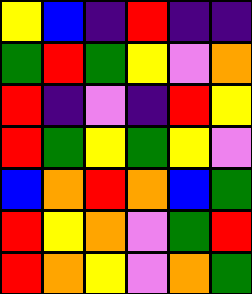[["yellow", "blue", "indigo", "red", "indigo", "indigo"], ["green", "red", "green", "yellow", "violet", "orange"], ["red", "indigo", "violet", "indigo", "red", "yellow"], ["red", "green", "yellow", "green", "yellow", "violet"], ["blue", "orange", "red", "orange", "blue", "green"], ["red", "yellow", "orange", "violet", "green", "red"], ["red", "orange", "yellow", "violet", "orange", "green"]]